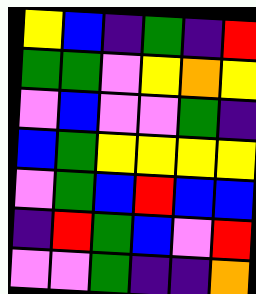[["yellow", "blue", "indigo", "green", "indigo", "red"], ["green", "green", "violet", "yellow", "orange", "yellow"], ["violet", "blue", "violet", "violet", "green", "indigo"], ["blue", "green", "yellow", "yellow", "yellow", "yellow"], ["violet", "green", "blue", "red", "blue", "blue"], ["indigo", "red", "green", "blue", "violet", "red"], ["violet", "violet", "green", "indigo", "indigo", "orange"]]